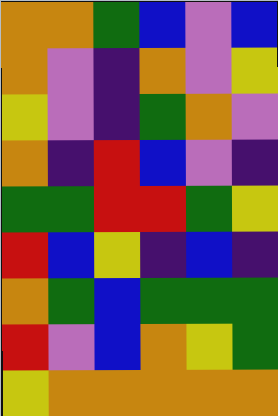[["orange", "orange", "green", "blue", "violet", "blue"], ["orange", "violet", "indigo", "orange", "violet", "yellow"], ["yellow", "violet", "indigo", "green", "orange", "violet"], ["orange", "indigo", "red", "blue", "violet", "indigo"], ["green", "green", "red", "red", "green", "yellow"], ["red", "blue", "yellow", "indigo", "blue", "indigo"], ["orange", "green", "blue", "green", "green", "green"], ["red", "violet", "blue", "orange", "yellow", "green"], ["yellow", "orange", "orange", "orange", "orange", "orange"]]